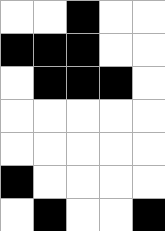[["white", "white", "black", "white", "white"], ["black", "black", "black", "white", "white"], ["white", "black", "black", "black", "white"], ["white", "white", "white", "white", "white"], ["white", "white", "white", "white", "white"], ["black", "white", "white", "white", "white"], ["white", "black", "white", "white", "black"]]